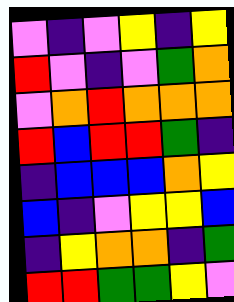[["violet", "indigo", "violet", "yellow", "indigo", "yellow"], ["red", "violet", "indigo", "violet", "green", "orange"], ["violet", "orange", "red", "orange", "orange", "orange"], ["red", "blue", "red", "red", "green", "indigo"], ["indigo", "blue", "blue", "blue", "orange", "yellow"], ["blue", "indigo", "violet", "yellow", "yellow", "blue"], ["indigo", "yellow", "orange", "orange", "indigo", "green"], ["red", "red", "green", "green", "yellow", "violet"]]